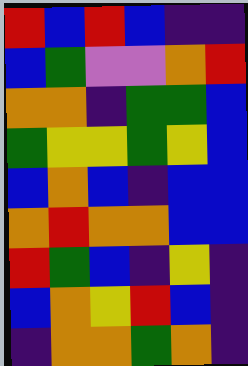[["red", "blue", "red", "blue", "indigo", "indigo"], ["blue", "green", "violet", "violet", "orange", "red"], ["orange", "orange", "indigo", "green", "green", "blue"], ["green", "yellow", "yellow", "green", "yellow", "blue"], ["blue", "orange", "blue", "indigo", "blue", "blue"], ["orange", "red", "orange", "orange", "blue", "blue"], ["red", "green", "blue", "indigo", "yellow", "indigo"], ["blue", "orange", "yellow", "red", "blue", "indigo"], ["indigo", "orange", "orange", "green", "orange", "indigo"]]